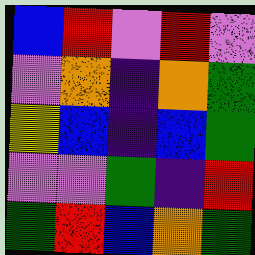[["blue", "red", "violet", "red", "violet"], ["violet", "orange", "indigo", "orange", "green"], ["yellow", "blue", "indigo", "blue", "green"], ["violet", "violet", "green", "indigo", "red"], ["green", "red", "blue", "orange", "green"]]